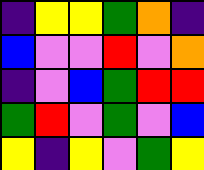[["indigo", "yellow", "yellow", "green", "orange", "indigo"], ["blue", "violet", "violet", "red", "violet", "orange"], ["indigo", "violet", "blue", "green", "red", "red"], ["green", "red", "violet", "green", "violet", "blue"], ["yellow", "indigo", "yellow", "violet", "green", "yellow"]]